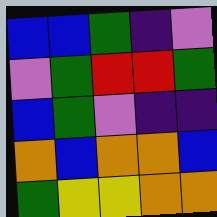[["blue", "blue", "green", "indigo", "violet"], ["violet", "green", "red", "red", "green"], ["blue", "green", "violet", "indigo", "indigo"], ["orange", "blue", "orange", "orange", "blue"], ["green", "yellow", "yellow", "orange", "orange"]]